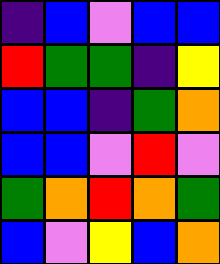[["indigo", "blue", "violet", "blue", "blue"], ["red", "green", "green", "indigo", "yellow"], ["blue", "blue", "indigo", "green", "orange"], ["blue", "blue", "violet", "red", "violet"], ["green", "orange", "red", "orange", "green"], ["blue", "violet", "yellow", "blue", "orange"]]